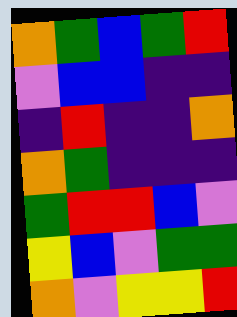[["orange", "green", "blue", "green", "red"], ["violet", "blue", "blue", "indigo", "indigo"], ["indigo", "red", "indigo", "indigo", "orange"], ["orange", "green", "indigo", "indigo", "indigo"], ["green", "red", "red", "blue", "violet"], ["yellow", "blue", "violet", "green", "green"], ["orange", "violet", "yellow", "yellow", "red"]]